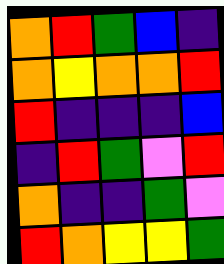[["orange", "red", "green", "blue", "indigo"], ["orange", "yellow", "orange", "orange", "red"], ["red", "indigo", "indigo", "indigo", "blue"], ["indigo", "red", "green", "violet", "red"], ["orange", "indigo", "indigo", "green", "violet"], ["red", "orange", "yellow", "yellow", "green"]]